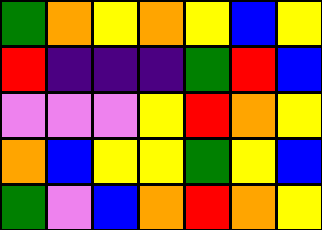[["green", "orange", "yellow", "orange", "yellow", "blue", "yellow"], ["red", "indigo", "indigo", "indigo", "green", "red", "blue"], ["violet", "violet", "violet", "yellow", "red", "orange", "yellow"], ["orange", "blue", "yellow", "yellow", "green", "yellow", "blue"], ["green", "violet", "blue", "orange", "red", "orange", "yellow"]]